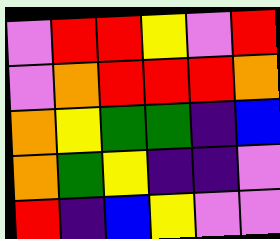[["violet", "red", "red", "yellow", "violet", "red"], ["violet", "orange", "red", "red", "red", "orange"], ["orange", "yellow", "green", "green", "indigo", "blue"], ["orange", "green", "yellow", "indigo", "indigo", "violet"], ["red", "indigo", "blue", "yellow", "violet", "violet"]]